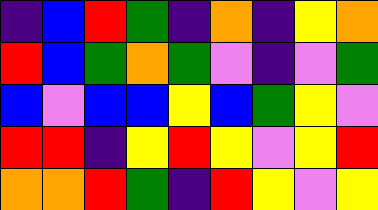[["indigo", "blue", "red", "green", "indigo", "orange", "indigo", "yellow", "orange"], ["red", "blue", "green", "orange", "green", "violet", "indigo", "violet", "green"], ["blue", "violet", "blue", "blue", "yellow", "blue", "green", "yellow", "violet"], ["red", "red", "indigo", "yellow", "red", "yellow", "violet", "yellow", "red"], ["orange", "orange", "red", "green", "indigo", "red", "yellow", "violet", "yellow"]]